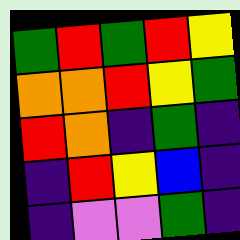[["green", "red", "green", "red", "yellow"], ["orange", "orange", "red", "yellow", "green"], ["red", "orange", "indigo", "green", "indigo"], ["indigo", "red", "yellow", "blue", "indigo"], ["indigo", "violet", "violet", "green", "indigo"]]